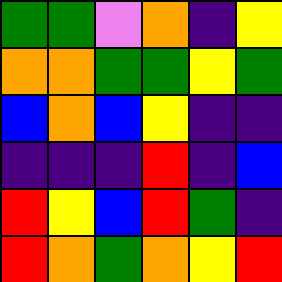[["green", "green", "violet", "orange", "indigo", "yellow"], ["orange", "orange", "green", "green", "yellow", "green"], ["blue", "orange", "blue", "yellow", "indigo", "indigo"], ["indigo", "indigo", "indigo", "red", "indigo", "blue"], ["red", "yellow", "blue", "red", "green", "indigo"], ["red", "orange", "green", "orange", "yellow", "red"]]